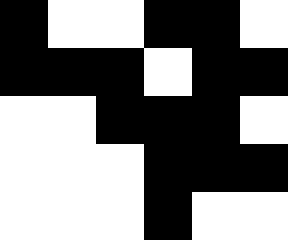[["black", "white", "white", "black", "black", "white"], ["black", "black", "black", "white", "black", "black"], ["white", "white", "black", "black", "black", "white"], ["white", "white", "white", "black", "black", "black"], ["white", "white", "white", "black", "white", "white"]]